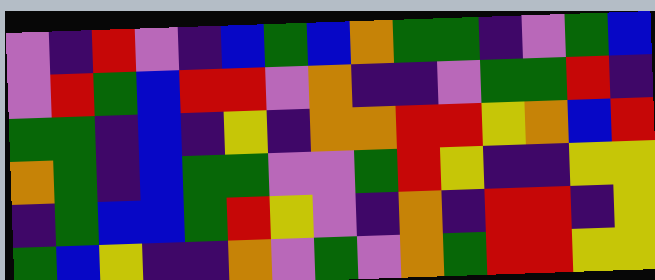[["violet", "indigo", "red", "violet", "indigo", "blue", "green", "blue", "orange", "green", "green", "indigo", "violet", "green", "blue"], ["violet", "red", "green", "blue", "red", "red", "violet", "orange", "indigo", "indigo", "violet", "green", "green", "red", "indigo"], ["green", "green", "indigo", "blue", "indigo", "yellow", "indigo", "orange", "orange", "red", "red", "yellow", "orange", "blue", "red"], ["orange", "green", "indigo", "blue", "green", "green", "violet", "violet", "green", "red", "yellow", "indigo", "indigo", "yellow", "yellow"], ["indigo", "green", "blue", "blue", "green", "red", "yellow", "violet", "indigo", "orange", "indigo", "red", "red", "indigo", "yellow"], ["green", "blue", "yellow", "indigo", "indigo", "orange", "violet", "green", "violet", "orange", "green", "red", "red", "yellow", "yellow"]]